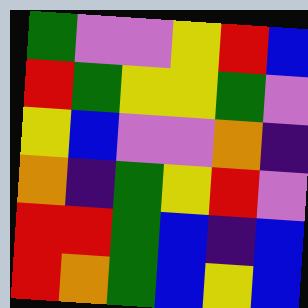[["green", "violet", "violet", "yellow", "red", "blue"], ["red", "green", "yellow", "yellow", "green", "violet"], ["yellow", "blue", "violet", "violet", "orange", "indigo"], ["orange", "indigo", "green", "yellow", "red", "violet"], ["red", "red", "green", "blue", "indigo", "blue"], ["red", "orange", "green", "blue", "yellow", "blue"]]